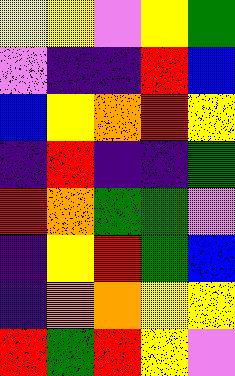[["yellow", "yellow", "violet", "yellow", "green"], ["violet", "indigo", "indigo", "red", "blue"], ["blue", "yellow", "orange", "red", "yellow"], ["indigo", "red", "indigo", "indigo", "green"], ["red", "orange", "green", "green", "violet"], ["indigo", "yellow", "red", "green", "blue"], ["indigo", "orange", "orange", "yellow", "yellow"], ["red", "green", "red", "yellow", "violet"]]